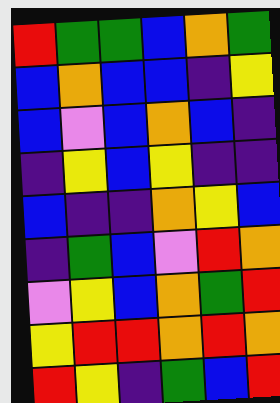[["red", "green", "green", "blue", "orange", "green"], ["blue", "orange", "blue", "blue", "indigo", "yellow"], ["blue", "violet", "blue", "orange", "blue", "indigo"], ["indigo", "yellow", "blue", "yellow", "indigo", "indigo"], ["blue", "indigo", "indigo", "orange", "yellow", "blue"], ["indigo", "green", "blue", "violet", "red", "orange"], ["violet", "yellow", "blue", "orange", "green", "red"], ["yellow", "red", "red", "orange", "red", "orange"], ["red", "yellow", "indigo", "green", "blue", "red"]]